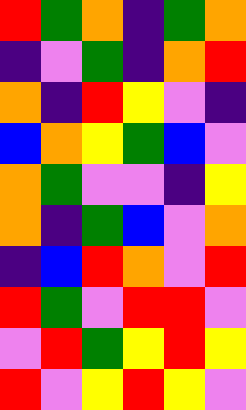[["red", "green", "orange", "indigo", "green", "orange"], ["indigo", "violet", "green", "indigo", "orange", "red"], ["orange", "indigo", "red", "yellow", "violet", "indigo"], ["blue", "orange", "yellow", "green", "blue", "violet"], ["orange", "green", "violet", "violet", "indigo", "yellow"], ["orange", "indigo", "green", "blue", "violet", "orange"], ["indigo", "blue", "red", "orange", "violet", "red"], ["red", "green", "violet", "red", "red", "violet"], ["violet", "red", "green", "yellow", "red", "yellow"], ["red", "violet", "yellow", "red", "yellow", "violet"]]